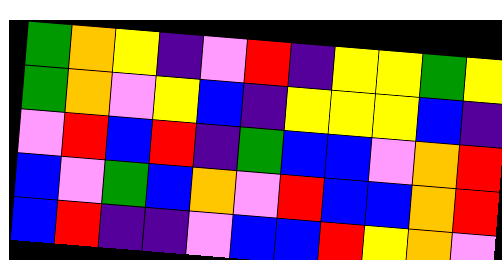[["green", "orange", "yellow", "indigo", "violet", "red", "indigo", "yellow", "yellow", "green", "yellow"], ["green", "orange", "violet", "yellow", "blue", "indigo", "yellow", "yellow", "yellow", "blue", "indigo"], ["violet", "red", "blue", "red", "indigo", "green", "blue", "blue", "violet", "orange", "red"], ["blue", "violet", "green", "blue", "orange", "violet", "red", "blue", "blue", "orange", "red"], ["blue", "red", "indigo", "indigo", "violet", "blue", "blue", "red", "yellow", "orange", "violet"]]